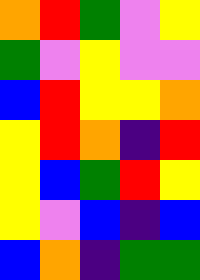[["orange", "red", "green", "violet", "yellow"], ["green", "violet", "yellow", "violet", "violet"], ["blue", "red", "yellow", "yellow", "orange"], ["yellow", "red", "orange", "indigo", "red"], ["yellow", "blue", "green", "red", "yellow"], ["yellow", "violet", "blue", "indigo", "blue"], ["blue", "orange", "indigo", "green", "green"]]